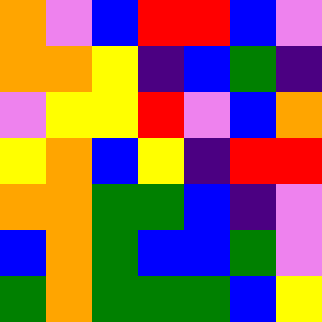[["orange", "violet", "blue", "red", "red", "blue", "violet"], ["orange", "orange", "yellow", "indigo", "blue", "green", "indigo"], ["violet", "yellow", "yellow", "red", "violet", "blue", "orange"], ["yellow", "orange", "blue", "yellow", "indigo", "red", "red"], ["orange", "orange", "green", "green", "blue", "indigo", "violet"], ["blue", "orange", "green", "blue", "blue", "green", "violet"], ["green", "orange", "green", "green", "green", "blue", "yellow"]]